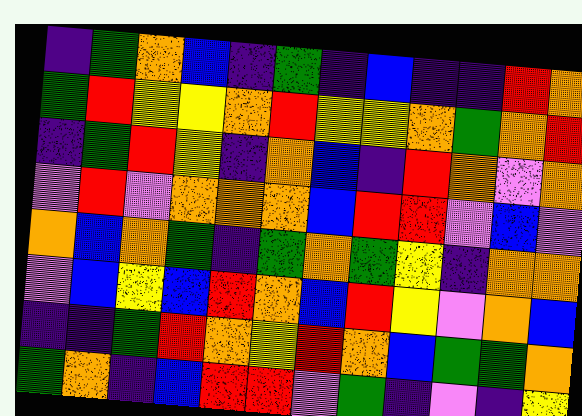[["indigo", "green", "orange", "blue", "indigo", "green", "indigo", "blue", "indigo", "indigo", "red", "orange"], ["green", "red", "yellow", "yellow", "orange", "red", "yellow", "yellow", "orange", "green", "orange", "red"], ["indigo", "green", "red", "yellow", "indigo", "orange", "blue", "indigo", "red", "orange", "violet", "orange"], ["violet", "red", "violet", "orange", "orange", "orange", "blue", "red", "red", "violet", "blue", "violet"], ["orange", "blue", "orange", "green", "indigo", "green", "orange", "green", "yellow", "indigo", "orange", "orange"], ["violet", "blue", "yellow", "blue", "red", "orange", "blue", "red", "yellow", "violet", "orange", "blue"], ["indigo", "indigo", "green", "red", "orange", "yellow", "red", "orange", "blue", "green", "green", "orange"], ["green", "orange", "indigo", "blue", "red", "red", "violet", "green", "indigo", "violet", "indigo", "yellow"]]